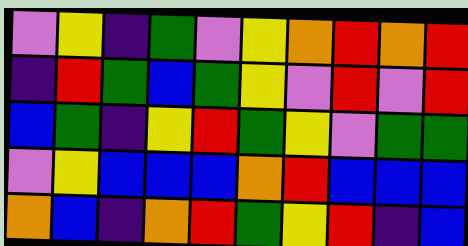[["violet", "yellow", "indigo", "green", "violet", "yellow", "orange", "red", "orange", "red"], ["indigo", "red", "green", "blue", "green", "yellow", "violet", "red", "violet", "red"], ["blue", "green", "indigo", "yellow", "red", "green", "yellow", "violet", "green", "green"], ["violet", "yellow", "blue", "blue", "blue", "orange", "red", "blue", "blue", "blue"], ["orange", "blue", "indigo", "orange", "red", "green", "yellow", "red", "indigo", "blue"]]